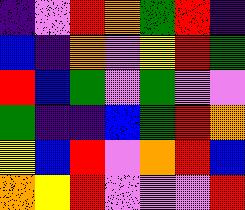[["indigo", "violet", "red", "orange", "green", "red", "indigo"], ["blue", "indigo", "orange", "violet", "yellow", "red", "green"], ["red", "blue", "green", "violet", "green", "violet", "violet"], ["green", "indigo", "indigo", "blue", "green", "red", "orange"], ["yellow", "blue", "red", "violet", "orange", "red", "blue"], ["orange", "yellow", "red", "violet", "violet", "violet", "red"]]